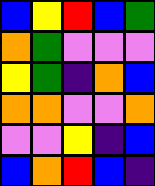[["blue", "yellow", "red", "blue", "green"], ["orange", "green", "violet", "violet", "violet"], ["yellow", "green", "indigo", "orange", "blue"], ["orange", "orange", "violet", "violet", "orange"], ["violet", "violet", "yellow", "indigo", "blue"], ["blue", "orange", "red", "blue", "indigo"]]